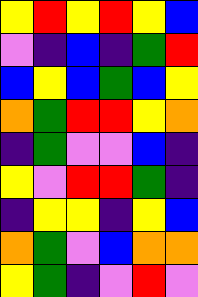[["yellow", "red", "yellow", "red", "yellow", "blue"], ["violet", "indigo", "blue", "indigo", "green", "red"], ["blue", "yellow", "blue", "green", "blue", "yellow"], ["orange", "green", "red", "red", "yellow", "orange"], ["indigo", "green", "violet", "violet", "blue", "indigo"], ["yellow", "violet", "red", "red", "green", "indigo"], ["indigo", "yellow", "yellow", "indigo", "yellow", "blue"], ["orange", "green", "violet", "blue", "orange", "orange"], ["yellow", "green", "indigo", "violet", "red", "violet"]]